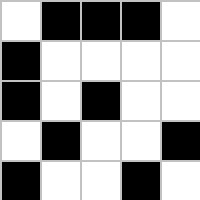[["white", "black", "black", "black", "white"], ["black", "white", "white", "white", "white"], ["black", "white", "black", "white", "white"], ["white", "black", "white", "white", "black"], ["black", "white", "white", "black", "white"]]